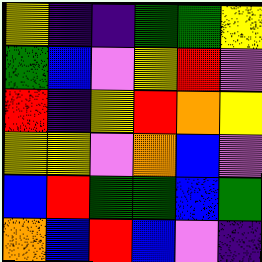[["yellow", "indigo", "indigo", "green", "green", "yellow"], ["green", "blue", "violet", "yellow", "red", "violet"], ["red", "indigo", "yellow", "red", "orange", "yellow"], ["yellow", "yellow", "violet", "orange", "blue", "violet"], ["blue", "red", "green", "green", "blue", "green"], ["orange", "blue", "red", "blue", "violet", "indigo"]]